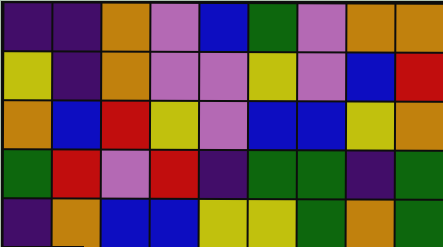[["indigo", "indigo", "orange", "violet", "blue", "green", "violet", "orange", "orange"], ["yellow", "indigo", "orange", "violet", "violet", "yellow", "violet", "blue", "red"], ["orange", "blue", "red", "yellow", "violet", "blue", "blue", "yellow", "orange"], ["green", "red", "violet", "red", "indigo", "green", "green", "indigo", "green"], ["indigo", "orange", "blue", "blue", "yellow", "yellow", "green", "orange", "green"]]